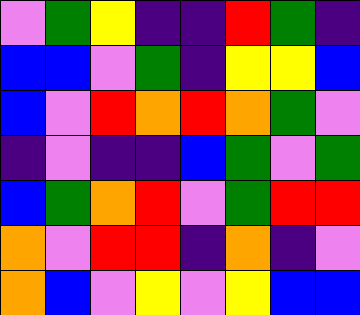[["violet", "green", "yellow", "indigo", "indigo", "red", "green", "indigo"], ["blue", "blue", "violet", "green", "indigo", "yellow", "yellow", "blue"], ["blue", "violet", "red", "orange", "red", "orange", "green", "violet"], ["indigo", "violet", "indigo", "indigo", "blue", "green", "violet", "green"], ["blue", "green", "orange", "red", "violet", "green", "red", "red"], ["orange", "violet", "red", "red", "indigo", "orange", "indigo", "violet"], ["orange", "blue", "violet", "yellow", "violet", "yellow", "blue", "blue"]]